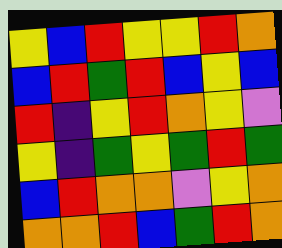[["yellow", "blue", "red", "yellow", "yellow", "red", "orange"], ["blue", "red", "green", "red", "blue", "yellow", "blue"], ["red", "indigo", "yellow", "red", "orange", "yellow", "violet"], ["yellow", "indigo", "green", "yellow", "green", "red", "green"], ["blue", "red", "orange", "orange", "violet", "yellow", "orange"], ["orange", "orange", "red", "blue", "green", "red", "orange"]]